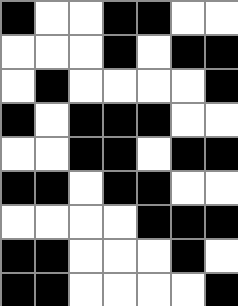[["black", "white", "white", "black", "black", "white", "white"], ["white", "white", "white", "black", "white", "black", "black"], ["white", "black", "white", "white", "white", "white", "black"], ["black", "white", "black", "black", "black", "white", "white"], ["white", "white", "black", "black", "white", "black", "black"], ["black", "black", "white", "black", "black", "white", "white"], ["white", "white", "white", "white", "black", "black", "black"], ["black", "black", "white", "white", "white", "black", "white"], ["black", "black", "white", "white", "white", "white", "black"]]